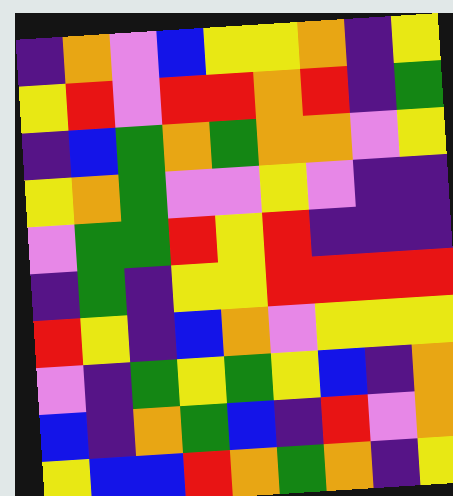[["indigo", "orange", "violet", "blue", "yellow", "yellow", "orange", "indigo", "yellow"], ["yellow", "red", "violet", "red", "red", "orange", "red", "indigo", "green"], ["indigo", "blue", "green", "orange", "green", "orange", "orange", "violet", "yellow"], ["yellow", "orange", "green", "violet", "violet", "yellow", "violet", "indigo", "indigo"], ["violet", "green", "green", "red", "yellow", "red", "indigo", "indigo", "indigo"], ["indigo", "green", "indigo", "yellow", "yellow", "red", "red", "red", "red"], ["red", "yellow", "indigo", "blue", "orange", "violet", "yellow", "yellow", "yellow"], ["violet", "indigo", "green", "yellow", "green", "yellow", "blue", "indigo", "orange"], ["blue", "indigo", "orange", "green", "blue", "indigo", "red", "violet", "orange"], ["yellow", "blue", "blue", "red", "orange", "green", "orange", "indigo", "yellow"]]